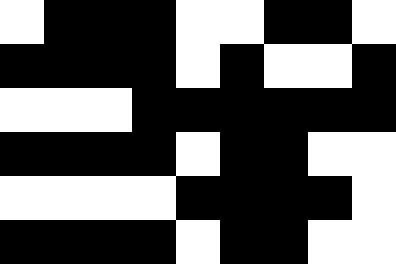[["white", "black", "black", "black", "white", "white", "black", "black", "white"], ["black", "black", "black", "black", "white", "black", "white", "white", "black"], ["white", "white", "white", "black", "black", "black", "black", "black", "black"], ["black", "black", "black", "black", "white", "black", "black", "white", "white"], ["white", "white", "white", "white", "black", "black", "black", "black", "white"], ["black", "black", "black", "black", "white", "black", "black", "white", "white"]]